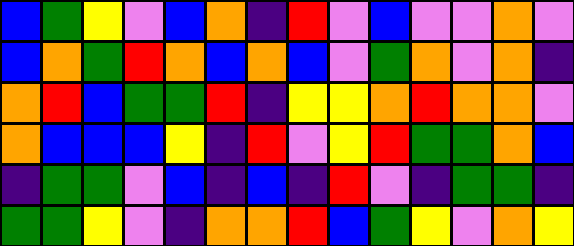[["blue", "green", "yellow", "violet", "blue", "orange", "indigo", "red", "violet", "blue", "violet", "violet", "orange", "violet"], ["blue", "orange", "green", "red", "orange", "blue", "orange", "blue", "violet", "green", "orange", "violet", "orange", "indigo"], ["orange", "red", "blue", "green", "green", "red", "indigo", "yellow", "yellow", "orange", "red", "orange", "orange", "violet"], ["orange", "blue", "blue", "blue", "yellow", "indigo", "red", "violet", "yellow", "red", "green", "green", "orange", "blue"], ["indigo", "green", "green", "violet", "blue", "indigo", "blue", "indigo", "red", "violet", "indigo", "green", "green", "indigo"], ["green", "green", "yellow", "violet", "indigo", "orange", "orange", "red", "blue", "green", "yellow", "violet", "orange", "yellow"]]